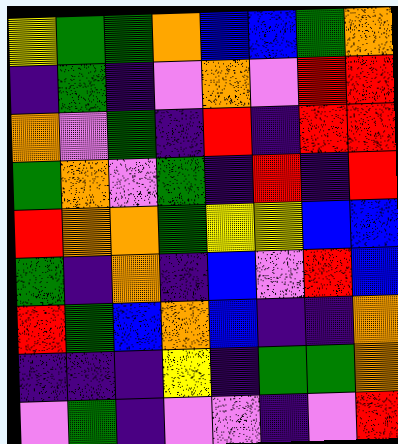[["yellow", "green", "green", "orange", "blue", "blue", "green", "orange"], ["indigo", "green", "indigo", "violet", "orange", "violet", "red", "red"], ["orange", "violet", "green", "indigo", "red", "indigo", "red", "red"], ["green", "orange", "violet", "green", "indigo", "red", "indigo", "red"], ["red", "orange", "orange", "green", "yellow", "yellow", "blue", "blue"], ["green", "indigo", "orange", "indigo", "blue", "violet", "red", "blue"], ["red", "green", "blue", "orange", "blue", "indigo", "indigo", "orange"], ["indigo", "indigo", "indigo", "yellow", "indigo", "green", "green", "orange"], ["violet", "green", "indigo", "violet", "violet", "indigo", "violet", "red"]]